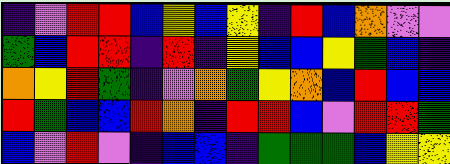[["indigo", "violet", "red", "red", "blue", "yellow", "blue", "yellow", "indigo", "red", "blue", "orange", "violet", "violet"], ["green", "blue", "red", "red", "indigo", "red", "indigo", "yellow", "blue", "blue", "yellow", "green", "blue", "indigo"], ["orange", "yellow", "red", "green", "indigo", "violet", "orange", "green", "yellow", "orange", "blue", "red", "blue", "blue"], ["red", "green", "blue", "blue", "red", "orange", "indigo", "red", "red", "blue", "violet", "red", "red", "green"], ["blue", "violet", "red", "violet", "indigo", "blue", "blue", "indigo", "green", "green", "green", "blue", "yellow", "yellow"]]